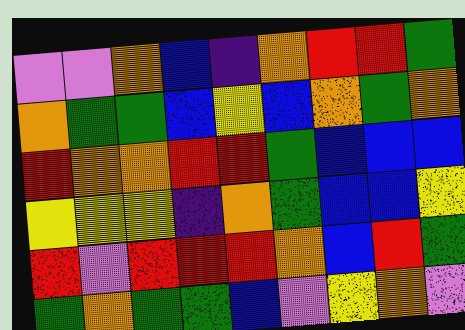[["violet", "violet", "orange", "blue", "indigo", "orange", "red", "red", "green"], ["orange", "green", "green", "blue", "yellow", "blue", "orange", "green", "orange"], ["red", "orange", "orange", "red", "red", "green", "blue", "blue", "blue"], ["yellow", "yellow", "yellow", "indigo", "orange", "green", "blue", "blue", "yellow"], ["red", "violet", "red", "red", "red", "orange", "blue", "red", "green"], ["green", "orange", "green", "green", "blue", "violet", "yellow", "orange", "violet"]]